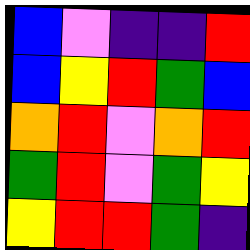[["blue", "violet", "indigo", "indigo", "red"], ["blue", "yellow", "red", "green", "blue"], ["orange", "red", "violet", "orange", "red"], ["green", "red", "violet", "green", "yellow"], ["yellow", "red", "red", "green", "indigo"]]